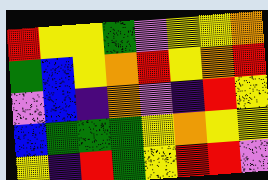[["red", "yellow", "yellow", "green", "violet", "yellow", "yellow", "orange"], ["green", "blue", "yellow", "orange", "red", "yellow", "orange", "red"], ["violet", "blue", "indigo", "orange", "violet", "indigo", "red", "yellow"], ["blue", "green", "green", "green", "yellow", "orange", "yellow", "yellow"], ["yellow", "indigo", "red", "green", "yellow", "red", "red", "violet"]]